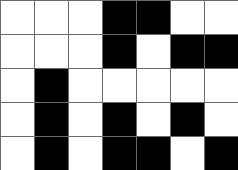[["white", "white", "white", "black", "black", "white", "white"], ["white", "white", "white", "black", "white", "black", "black"], ["white", "black", "white", "white", "white", "white", "white"], ["white", "black", "white", "black", "white", "black", "white"], ["white", "black", "white", "black", "black", "white", "black"]]